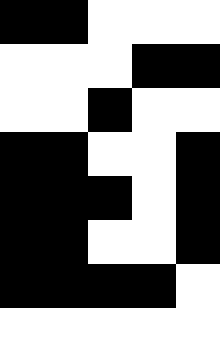[["black", "black", "white", "white", "white"], ["white", "white", "white", "black", "black"], ["white", "white", "black", "white", "white"], ["black", "black", "white", "white", "black"], ["black", "black", "black", "white", "black"], ["black", "black", "white", "white", "black"], ["black", "black", "black", "black", "white"], ["white", "white", "white", "white", "white"]]